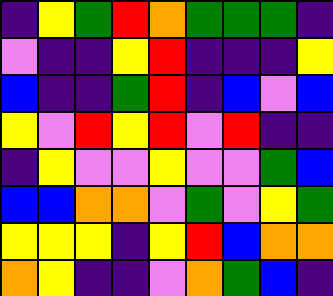[["indigo", "yellow", "green", "red", "orange", "green", "green", "green", "indigo"], ["violet", "indigo", "indigo", "yellow", "red", "indigo", "indigo", "indigo", "yellow"], ["blue", "indigo", "indigo", "green", "red", "indigo", "blue", "violet", "blue"], ["yellow", "violet", "red", "yellow", "red", "violet", "red", "indigo", "indigo"], ["indigo", "yellow", "violet", "violet", "yellow", "violet", "violet", "green", "blue"], ["blue", "blue", "orange", "orange", "violet", "green", "violet", "yellow", "green"], ["yellow", "yellow", "yellow", "indigo", "yellow", "red", "blue", "orange", "orange"], ["orange", "yellow", "indigo", "indigo", "violet", "orange", "green", "blue", "indigo"]]